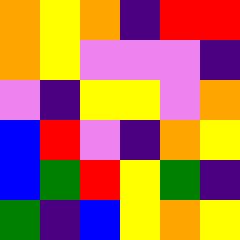[["orange", "yellow", "orange", "indigo", "red", "red"], ["orange", "yellow", "violet", "violet", "violet", "indigo"], ["violet", "indigo", "yellow", "yellow", "violet", "orange"], ["blue", "red", "violet", "indigo", "orange", "yellow"], ["blue", "green", "red", "yellow", "green", "indigo"], ["green", "indigo", "blue", "yellow", "orange", "yellow"]]